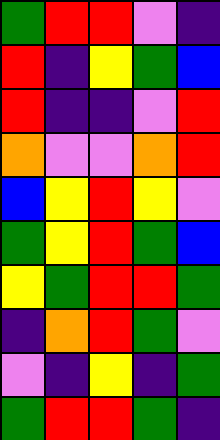[["green", "red", "red", "violet", "indigo"], ["red", "indigo", "yellow", "green", "blue"], ["red", "indigo", "indigo", "violet", "red"], ["orange", "violet", "violet", "orange", "red"], ["blue", "yellow", "red", "yellow", "violet"], ["green", "yellow", "red", "green", "blue"], ["yellow", "green", "red", "red", "green"], ["indigo", "orange", "red", "green", "violet"], ["violet", "indigo", "yellow", "indigo", "green"], ["green", "red", "red", "green", "indigo"]]